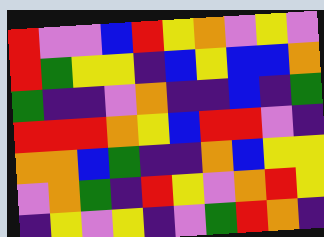[["red", "violet", "violet", "blue", "red", "yellow", "orange", "violet", "yellow", "violet"], ["red", "green", "yellow", "yellow", "indigo", "blue", "yellow", "blue", "blue", "orange"], ["green", "indigo", "indigo", "violet", "orange", "indigo", "indigo", "blue", "indigo", "green"], ["red", "red", "red", "orange", "yellow", "blue", "red", "red", "violet", "indigo"], ["orange", "orange", "blue", "green", "indigo", "indigo", "orange", "blue", "yellow", "yellow"], ["violet", "orange", "green", "indigo", "red", "yellow", "violet", "orange", "red", "yellow"], ["indigo", "yellow", "violet", "yellow", "indigo", "violet", "green", "red", "orange", "indigo"]]